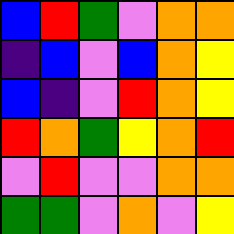[["blue", "red", "green", "violet", "orange", "orange"], ["indigo", "blue", "violet", "blue", "orange", "yellow"], ["blue", "indigo", "violet", "red", "orange", "yellow"], ["red", "orange", "green", "yellow", "orange", "red"], ["violet", "red", "violet", "violet", "orange", "orange"], ["green", "green", "violet", "orange", "violet", "yellow"]]